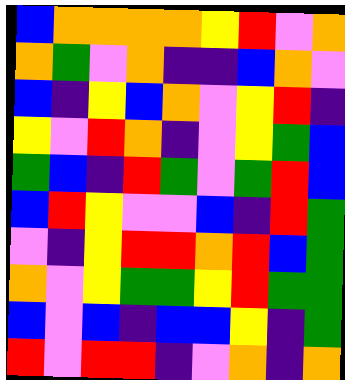[["blue", "orange", "orange", "orange", "orange", "yellow", "red", "violet", "orange"], ["orange", "green", "violet", "orange", "indigo", "indigo", "blue", "orange", "violet"], ["blue", "indigo", "yellow", "blue", "orange", "violet", "yellow", "red", "indigo"], ["yellow", "violet", "red", "orange", "indigo", "violet", "yellow", "green", "blue"], ["green", "blue", "indigo", "red", "green", "violet", "green", "red", "blue"], ["blue", "red", "yellow", "violet", "violet", "blue", "indigo", "red", "green"], ["violet", "indigo", "yellow", "red", "red", "orange", "red", "blue", "green"], ["orange", "violet", "yellow", "green", "green", "yellow", "red", "green", "green"], ["blue", "violet", "blue", "indigo", "blue", "blue", "yellow", "indigo", "green"], ["red", "violet", "red", "red", "indigo", "violet", "orange", "indigo", "orange"]]